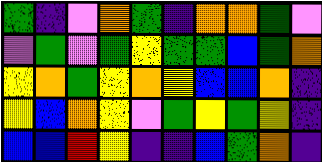[["green", "indigo", "violet", "orange", "green", "indigo", "orange", "orange", "green", "violet"], ["violet", "green", "violet", "green", "yellow", "green", "green", "blue", "green", "orange"], ["yellow", "orange", "green", "yellow", "orange", "yellow", "blue", "blue", "orange", "indigo"], ["yellow", "blue", "orange", "yellow", "violet", "green", "yellow", "green", "yellow", "indigo"], ["blue", "blue", "red", "yellow", "indigo", "indigo", "blue", "green", "orange", "indigo"]]